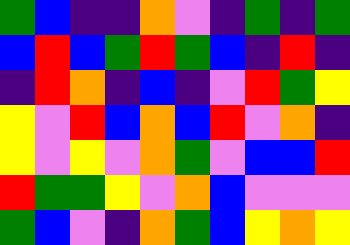[["green", "blue", "indigo", "indigo", "orange", "violet", "indigo", "green", "indigo", "green"], ["blue", "red", "blue", "green", "red", "green", "blue", "indigo", "red", "indigo"], ["indigo", "red", "orange", "indigo", "blue", "indigo", "violet", "red", "green", "yellow"], ["yellow", "violet", "red", "blue", "orange", "blue", "red", "violet", "orange", "indigo"], ["yellow", "violet", "yellow", "violet", "orange", "green", "violet", "blue", "blue", "red"], ["red", "green", "green", "yellow", "violet", "orange", "blue", "violet", "violet", "violet"], ["green", "blue", "violet", "indigo", "orange", "green", "blue", "yellow", "orange", "yellow"]]